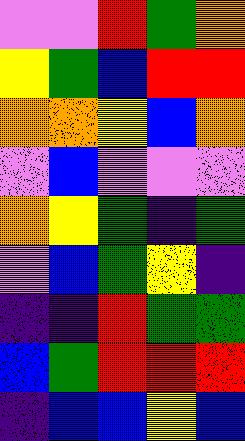[["violet", "violet", "red", "green", "orange"], ["yellow", "green", "blue", "red", "red"], ["orange", "orange", "yellow", "blue", "orange"], ["violet", "blue", "violet", "violet", "violet"], ["orange", "yellow", "green", "indigo", "green"], ["violet", "blue", "green", "yellow", "indigo"], ["indigo", "indigo", "red", "green", "green"], ["blue", "green", "red", "red", "red"], ["indigo", "blue", "blue", "yellow", "blue"]]